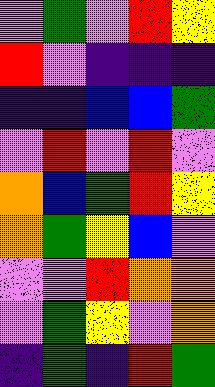[["violet", "green", "violet", "red", "yellow"], ["red", "violet", "indigo", "indigo", "indigo"], ["indigo", "indigo", "blue", "blue", "green"], ["violet", "red", "violet", "red", "violet"], ["orange", "blue", "green", "red", "yellow"], ["orange", "green", "yellow", "blue", "violet"], ["violet", "violet", "red", "orange", "orange"], ["violet", "green", "yellow", "violet", "orange"], ["indigo", "green", "indigo", "red", "green"]]